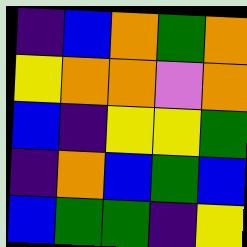[["indigo", "blue", "orange", "green", "orange"], ["yellow", "orange", "orange", "violet", "orange"], ["blue", "indigo", "yellow", "yellow", "green"], ["indigo", "orange", "blue", "green", "blue"], ["blue", "green", "green", "indigo", "yellow"]]